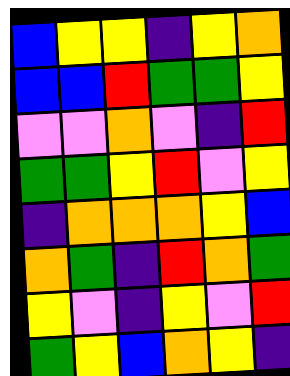[["blue", "yellow", "yellow", "indigo", "yellow", "orange"], ["blue", "blue", "red", "green", "green", "yellow"], ["violet", "violet", "orange", "violet", "indigo", "red"], ["green", "green", "yellow", "red", "violet", "yellow"], ["indigo", "orange", "orange", "orange", "yellow", "blue"], ["orange", "green", "indigo", "red", "orange", "green"], ["yellow", "violet", "indigo", "yellow", "violet", "red"], ["green", "yellow", "blue", "orange", "yellow", "indigo"]]